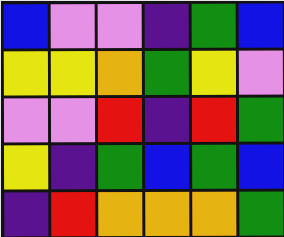[["blue", "violet", "violet", "indigo", "green", "blue"], ["yellow", "yellow", "orange", "green", "yellow", "violet"], ["violet", "violet", "red", "indigo", "red", "green"], ["yellow", "indigo", "green", "blue", "green", "blue"], ["indigo", "red", "orange", "orange", "orange", "green"]]